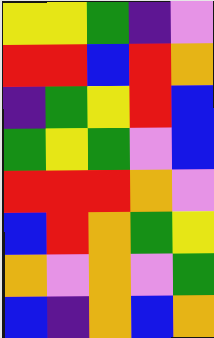[["yellow", "yellow", "green", "indigo", "violet"], ["red", "red", "blue", "red", "orange"], ["indigo", "green", "yellow", "red", "blue"], ["green", "yellow", "green", "violet", "blue"], ["red", "red", "red", "orange", "violet"], ["blue", "red", "orange", "green", "yellow"], ["orange", "violet", "orange", "violet", "green"], ["blue", "indigo", "orange", "blue", "orange"]]